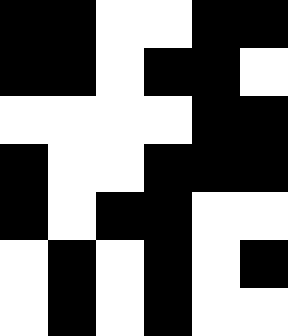[["black", "black", "white", "white", "black", "black"], ["black", "black", "white", "black", "black", "white"], ["white", "white", "white", "white", "black", "black"], ["black", "white", "white", "black", "black", "black"], ["black", "white", "black", "black", "white", "white"], ["white", "black", "white", "black", "white", "black"], ["white", "black", "white", "black", "white", "white"]]